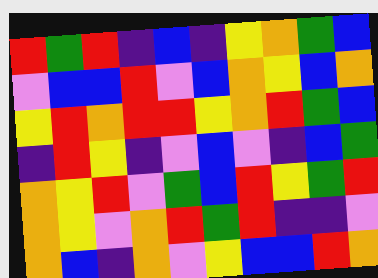[["red", "green", "red", "indigo", "blue", "indigo", "yellow", "orange", "green", "blue"], ["violet", "blue", "blue", "red", "violet", "blue", "orange", "yellow", "blue", "orange"], ["yellow", "red", "orange", "red", "red", "yellow", "orange", "red", "green", "blue"], ["indigo", "red", "yellow", "indigo", "violet", "blue", "violet", "indigo", "blue", "green"], ["orange", "yellow", "red", "violet", "green", "blue", "red", "yellow", "green", "red"], ["orange", "yellow", "violet", "orange", "red", "green", "red", "indigo", "indigo", "violet"], ["orange", "blue", "indigo", "orange", "violet", "yellow", "blue", "blue", "red", "orange"]]